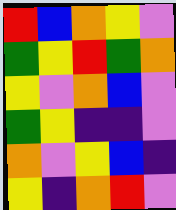[["red", "blue", "orange", "yellow", "violet"], ["green", "yellow", "red", "green", "orange"], ["yellow", "violet", "orange", "blue", "violet"], ["green", "yellow", "indigo", "indigo", "violet"], ["orange", "violet", "yellow", "blue", "indigo"], ["yellow", "indigo", "orange", "red", "violet"]]